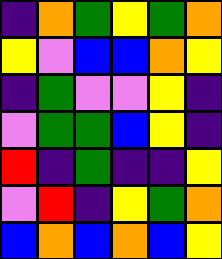[["indigo", "orange", "green", "yellow", "green", "orange"], ["yellow", "violet", "blue", "blue", "orange", "yellow"], ["indigo", "green", "violet", "violet", "yellow", "indigo"], ["violet", "green", "green", "blue", "yellow", "indigo"], ["red", "indigo", "green", "indigo", "indigo", "yellow"], ["violet", "red", "indigo", "yellow", "green", "orange"], ["blue", "orange", "blue", "orange", "blue", "yellow"]]